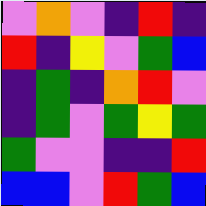[["violet", "orange", "violet", "indigo", "red", "indigo"], ["red", "indigo", "yellow", "violet", "green", "blue"], ["indigo", "green", "indigo", "orange", "red", "violet"], ["indigo", "green", "violet", "green", "yellow", "green"], ["green", "violet", "violet", "indigo", "indigo", "red"], ["blue", "blue", "violet", "red", "green", "blue"]]